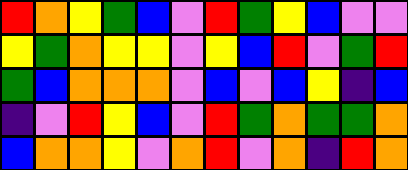[["red", "orange", "yellow", "green", "blue", "violet", "red", "green", "yellow", "blue", "violet", "violet"], ["yellow", "green", "orange", "yellow", "yellow", "violet", "yellow", "blue", "red", "violet", "green", "red"], ["green", "blue", "orange", "orange", "orange", "violet", "blue", "violet", "blue", "yellow", "indigo", "blue"], ["indigo", "violet", "red", "yellow", "blue", "violet", "red", "green", "orange", "green", "green", "orange"], ["blue", "orange", "orange", "yellow", "violet", "orange", "red", "violet", "orange", "indigo", "red", "orange"]]